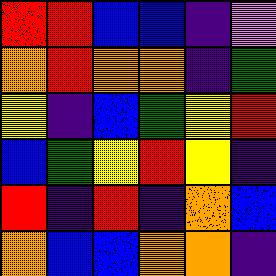[["red", "red", "blue", "blue", "indigo", "violet"], ["orange", "red", "orange", "orange", "indigo", "green"], ["yellow", "indigo", "blue", "green", "yellow", "red"], ["blue", "green", "yellow", "red", "yellow", "indigo"], ["red", "indigo", "red", "indigo", "orange", "blue"], ["orange", "blue", "blue", "orange", "orange", "indigo"]]